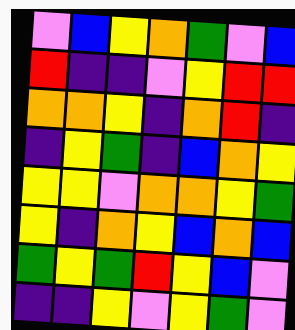[["violet", "blue", "yellow", "orange", "green", "violet", "blue"], ["red", "indigo", "indigo", "violet", "yellow", "red", "red"], ["orange", "orange", "yellow", "indigo", "orange", "red", "indigo"], ["indigo", "yellow", "green", "indigo", "blue", "orange", "yellow"], ["yellow", "yellow", "violet", "orange", "orange", "yellow", "green"], ["yellow", "indigo", "orange", "yellow", "blue", "orange", "blue"], ["green", "yellow", "green", "red", "yellow", "blue", "violet"], ["indigo", "indigo", "yellow", "violet", "yellow", "green", "violet"]]